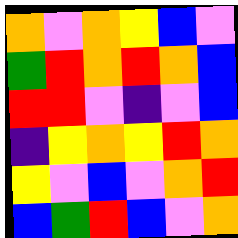[["orange", "violet", "orange", "yellow", "blue", "violet"], ["green", "red", "orange", "red", "orange", "blue"], ["red", "red", "violet", "indigo", "violet", "blue"], ["indigo", "yellow", "orange", "yellow", "red", "orange"], ["yellow", "violet", "blue", "violet", "orange", "red"], ["blue", "green", "red", "blue", "violet", "orange"]]